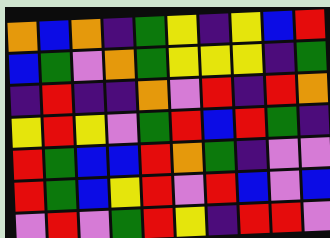[["orange", "blue", "orange", "indigo", "green", "yellow", "indigo", "yellow", "blue", "red"], ["blue", "green", "violet", "orange", "green", "yellow", "yellow", "yellow", "indigo", "green"], ["indigo", "red", "indigo", "indigo", "orange", "violet", "red", "indigo", "red", "orange"], ["yellow", "red", "yellow", "violet", "green", "red", "blue", "red", "green", "indigo"], ["red", "green", "blue", "blue", "red", "orange", "green", "indigo", "violet", "violet"], ["red", "green", "blue", "yellow", "red", "violet", "red", "blue", "violet", "blue"], ["violet", "red", "violet", "green", "red", "yellow", "indigo", "red", "red", "violet"]]